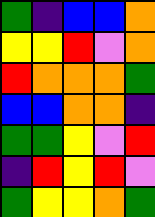[["green", "indigo", "blue", "blue", "orange"], ["yellow", "yellow", "red", "violet", "orange"], ["red", "orange", "orange", "orange", "green"], ["blue", "blue", "orange", "orange", "indigo"], ["green", "green", "yellow", "violet", "red"], ["indigo", "red", "yellow", "red", "violet"], ["green", "yellow", "yellow", "orange", "green"]]